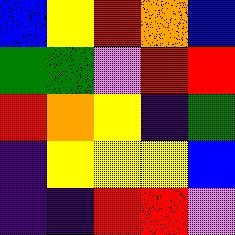[["blue", "yellow", "red", "orange", "blue"], ["green", "green", "violet", "red", "red"], ["red", "orange", "yellow", "indigo", "green"], ["indigo", "yellow", "yellow", "yellow", "blue"], ["indigo", "indigo", "red", "red", "violet"]]